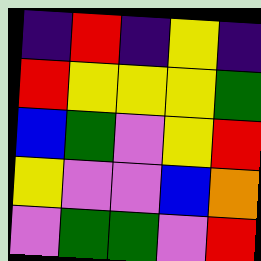[["indigo", "red", "indigo", "yellow", "indigo"], ["red", "yellow", "yellow", "yellow", "green"], ["blue", "green", "violet", "yellow", "red"], ["yellow", "violet", "violet", "blue", "orange"], ["violet", "green", "green", "violet", "red"]]